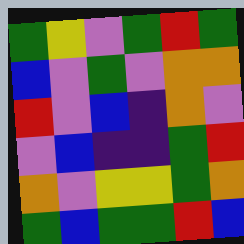[["green", "yellow", "violet", "green", "red", "green"], ["blue", "violet", "green", "violet", "orange", "orange"], ["red", "violet", "blue", "indigo", "orange", "violet"], ["violet", "blue", "indigo", "indigo", "green", "red"], ["orange", "violet", "yellow", "yellow", "green", "orange"], ["green", "blue", "green", "green", "red", "blue"]]